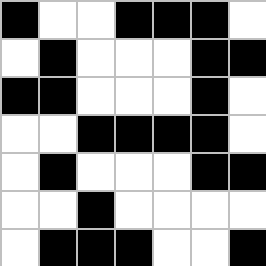[["black", "white", "white", "black", "black", "black", "white"], ["white", "black", "white", "white", "white", "black", "black"], ["black", "black", "white", "white", "white", "black", "white"], ["white", "white", "black", "black", "black", "black", "white"], ["white", "black", "white", "white", "white", "black", "black"], ["white", "white", "black", "white", "white", "white", "white"], ["white", "black", "black", "black", "white", "white", "black"]]